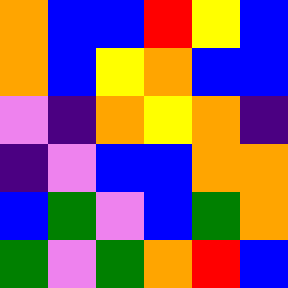[["orange", "blue", "blue", "red", "yellow", "blue"], ["orange", "blue", "yellow", "orange", "blue", "blue"], ["violet", "indigo", "orange", "yellow", "orange", "indigo"], ["indigo", "violet", "blue", "blue", "orange", "orange"], ["blue", "green", "violet", "blue", "green", "orange"], ["green", "violet", "green", "orange", "red", "blue"]]